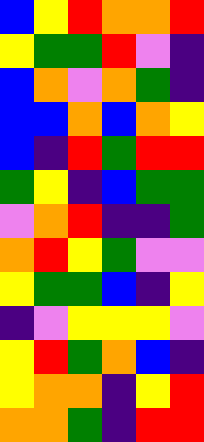[["blue", "yellow", "red", "orange", "orange", "red"], ["yellow", "green", "green", "red", "violet", "indigo"], ["blue", "orange", "violet", "orange", "green", "indigo"], ["blue", "blue", "orange", "blue", "orange", "yellow"], ["blue", "indigo", "red", "green", "red", "red"], ["green", "yellow", "indigo", "blue", "green", "green"], ["violet", "orange", "red", "indigo", "indigo", "green"], ["orange", "red", "yellow", "green", "violet", "violet"], ["yellow", "green", "green", "blue", "indigo", "yellow"], ["indigo", "violet", "yellow", "yellow", "yellow", "violet"], ["yellow", "red", "green", "orange", "blue", "indigo"], ["yellow", "orange", "orange", "indigo", "yellow", "red"], ["orange", "orange", "green", "indigo", "red", "red"]]